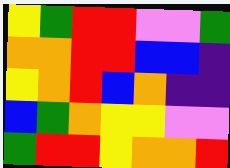[["yellow", "green", "red", "red", "violet", "violet", "green"], ["orange", "orange", "red", "red", "blue", "blue", "indigo"], ["yellow", "orange", "red", "blue", "orange", "indigo", "indigo"], ["blue", "green", "orange", "yellow", "yellow", "violet", "violet"], ["green", "red", "red", "yellow", "orange", "orange", "red"]]